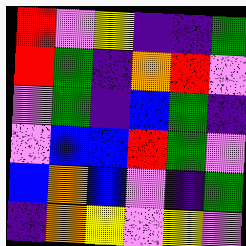[["red", "violet", "yellow", "indigo", "indigo", "green"], ["red", "green", "indigo", "orange", "red", "violet"], ["violet", "green", "indigo", "blue", "green", "indigo"], ["violet", "blue", "blue", "red", "green", "violet"], ["blue", "orange", "blue", "violet", "indigo", "green"], ["indigo", "orange", "yellow", "violet", "yellow", "violet"]]